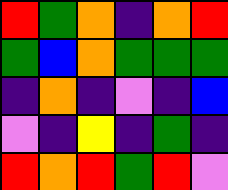[["red", "green", "orange", "indigo", "orange", "red"], ["green", "blue", "orange", "green", "green", "green"], ["indigo", "orange", "indigo", "violet", "indigo", "blue"], ["violet", "indigo", "yellow", "indigo", "green", "indigo"], ["red", "orange", "red", "green", "red", "violet"]]